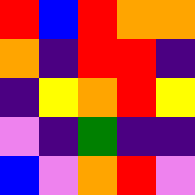[["red", "blue", "red", "orange", "orange"], ["orange", "indigo", "red", "red", "indigo"], ["indigo", "yellow", "orange", "red", "yellow"], ["violet", "indigo", "green", "indigo", "indigo"], ["blue", "violet", "orange", "red", "violet"]]